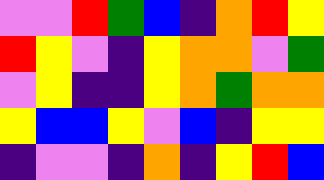[["violet", "violet", "red", "green", "blue", "indigo", "orange", "red", "yellow"], ["red", "yellow", "violet", "indigo", "yellow", "orange", "orange", "violet", "green"], ["violet", "yellow", "indigo", "indigo", "yellow", "orange", "green", "orange", "orange"], ["yellow", "blue", "blue", "yellow", "violet", "blue", "indigo", "yellow", "yellow"], ["indigo", "violet", "violet", "indigo", "orange", "indigo", "yellow", "red", "blue"]]